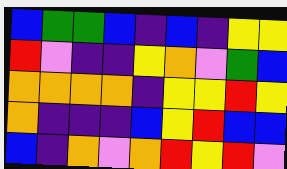[["blue", "green", "green", "blue", "indigo", "blue", "indigo", "yellow", "yellow"], ["red", "violet", "indigo", "indigo", "yellow", "orange", "violet", "green", "blue"], ["orange", "orange", "orange", "orange", "indigo", "yellow", "yellow", "red", "yellow"], ["orange", "indigo", "indigo", "indigo", "blue", "yellow", "red", "blue", "blue"], ["blue", "indigo", "orange", "violet", "orange", "red", "yellow", "red", "violet"]]